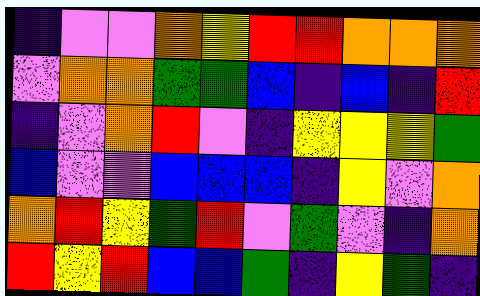[["indigo", "violet", "violet", "orange", "yellow", "red", "red", "orange", "orange", "orange"], ["violet", "orange", "orange", "green", "green", "blue", "indigo", "blue", "indigo", "red"], ["indigo", "violet", "orange", "red", "violet", "indigo", "yellow", "yellow", "yellow", "green"], ["blue", "violet", "violet", "blue", "blue", "blue", "indigo", "yellow", "violet", "orange"], ["orange", "red", "yellow", "green", "red", "violet", "green", "violet", "indigo", "orange"], ["red", "yellow", "red", "blue", "blue", "green", "indigo", "yellow", "green", "indigo"]]